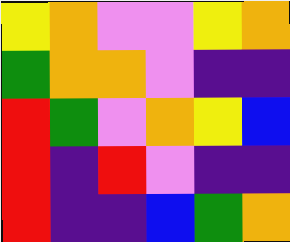[["yellow", "orange", "violet", "violet", "yellow", "orange"], ["green", "orange", "orange", "violet", "indigo", "indigo"], ["red", "green", "violet", "orange", "yellow", "blue"], ["red", "indigo", "red", "violet", "indigo", "indigo"], ["red", "indigo", "indigo", "blue", "green", "orange"]]